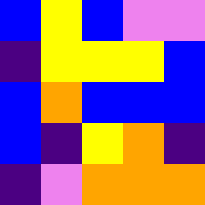[["blue", "yellow", "blue", "violet", "violet"], ["indigo", "yellow", "yellow", "yellow", "blue"], ["blue", "orange", "blue", "blue", "blue"], ["blue", "indigo", "yellow", "orange", "indigo"], ["indigo", "violet", "orange", "orange", "orange"]]